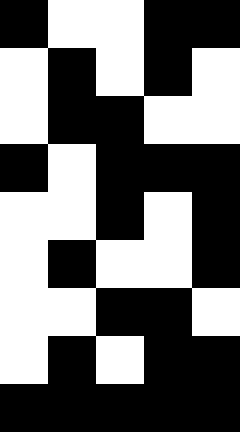[["black", "white", "white", "black", "black"], ["white", "black", "white", "black", "white"], ["white", "black", "black", "white", "white"], ["black", "white", "black", "black", "black"], ["white", "white", "black", "white", "black"], ["white", "black", "white", "white", "black"], ["white", "white", "black", "black", "white"], ["white", "black", "white", "black", "black"], ["black", "black", "black", "black", "black"]]